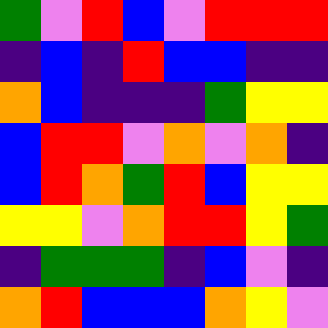[["green", "violet", "red", "blue", "violet", "red", "red", "red"], ["indigo", "blue", "indigo", "red", "blue", "blue", "indigo", "indigo"], ["orange", "blue", "indigo", "indigo", "indigo", "green", "yellow", "yellow"], ["blue", "red", "red", "violet", "orange", "violet", "orange", "indigo"], ["blue", "red", "orange", "green", "red", "blue", "yellow", "yellow"], ["yellow", "yellow", "violet", "orange", "red", "red", "yellow", "green"], ["indigo", "green", "green", "green", "indigo", "blue", "violet", "indigo"], ["orange", "red", "blue", "blue", "blue", "orange", "yellow", "violet"]]